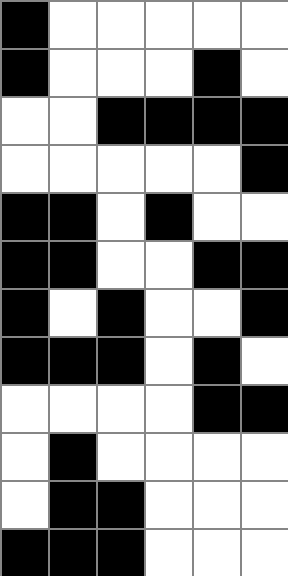[["black", "white", "white", "white", "white", "white"], ["black", "white", "white", "white", "black", "white"], ["white", "white", "black", "black", "black", "black"], ["white", "white", "white", "white", "white", "black"], ["black", "black", "white", "black", "white", "white"], ["black", "black", "white", "white", "black", "black"], ["black", "white", "black", "white", "white", "black"], ["black", "black", "black", "white", "black", "white"], ["white", "white", "white", "white", "black", "black"], ["white", "black", "white", "white", "white", "white"], ["white", "black", "black", "white", "white", "white"], ["black", "black", "black", "white", "white", "white"]]